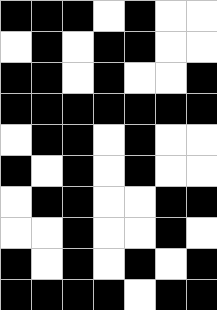[["black", "black", "black", "white", "black", "white", "white"], ["white", "black", "white", "black", "black", "white", "white"], ["black", "black", "white", "black", "white", "white", "black"], ["black", "black", "black", "black", "black", "black", "black"], ["white", "black", "black", "white", "black", "white", "white"], ["black", "white", "black", "white", "black", "white", "white"], ["white", "black", "black", "white", "white", "black", "black"], ["white", "white", "black", "white", "white", "black", "white"], ["black", "white", "black", "white", "black", "white", "black"], ["black", "black", "black", "black", "white", "black", "black"]]